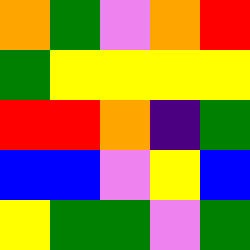[["orange", "green", "violet", "orange", "red"], ["green", "yellow", "yellow", "yellow", "yellow"], ["red", "red", "orange", "indigo", "green"], ["blue", "blue", "violet", "yellow", "blue"], ["yellow", "green", "green", "violet", "green"]]